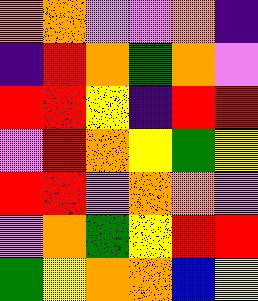[["orange", "orange", "violet", "violet", "orange", "indigo"], ["indigo", "red", "orange", "green", "orange", "violet"], ["red", "red", "yellow", "indigo", "red", "red"], ["violet", "red", "orange", "yellow", "green", "yellow"], ["red", "red", "violet", "orange", "orange", "violet"], ["violet", "orange", "green", "yellow", "red", "red"], ["green", "yellow", "orange", "orange", "blue", "yellow"]]